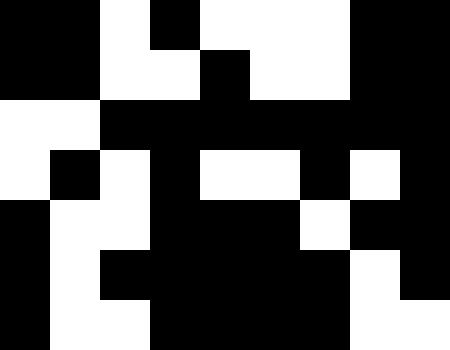[["black", "black", "white", "black", "white", "white", "white", "black", "black"], ["black", "black", "white", "white", "black", "white", "white", "black", "black"], ["white", "white", "black", "black", "black", "black", "black", "black", "black"], ["white", "black", "white", "black", "white", "white", "black", "white", "black"], ["black", "white", "white", "black", "black", "black", "white", "black", "black"], ["black", "white", "black", "black", "black", "black", "black", "white", "black"], ["black", "white", "white", "black", "black", "black", "black", "white", "white"]]